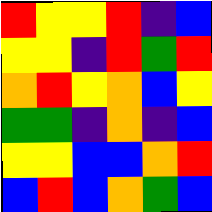[["red", "yellow", "yellow", "red", "indigo", "blue"], ["yellow", "yellow", "indigo", "red", "green", "red"], ["orange", "red", "yellow", "orange", "blue", "yellow"], ["green", "green", "indigo", "orange", "indigo", "blue"], ["yellow", "yellow", "blue", "blue", "orange", "red"], ["blue", "red", "blue", "orange", "green", "blue"]]